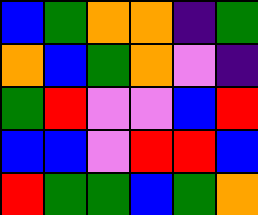[["blue", "green", "orange", "orange", "indigo", "green"], ["orange", "blue", "green", "orange", "violet", "indigo"], ["green", "red", "violet", "violet", "blue", "red"], ["blue", "blue", "violet", "red", "red", "blue"], ["red", "green", "green", "blue", "green", "orange"]]